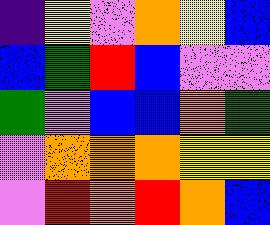[["indigo", "yellow", "violet", "orange", "yellow", "blue"], ["blue", "green", "red", "blue", "violet", "violet"], ["green", "violet", "blue", "blue", "orange", "green"], ["violet", "orange", "orange", "orange", "yellow", "yellow"], ["violet", "red", "orange", "red", "orange", "blue"]]